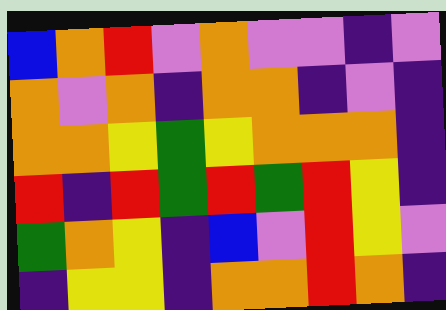[["blue", "orange", "red", "violet", "orange", "violet", "violet", "indigo", "violet"], ["orange", "violet", "orange", "indigo", "orange", "orange", "indigo", "violet", "indigo"], ["orange", "orange", "yellow", "green", "yellow", "orange", "orange", "orange", "indigo"], ["red", "indigo", "red", "green", "red", "green", "red", "yellow", "indigo"], ["green", "orange", "yellow", "indigo", "blue", "violet", "red", "yellow", "violet"], ["indigo", "yellow", "yellow", "indigo", "orange", "orange", "red", "orange", "indigo"]]